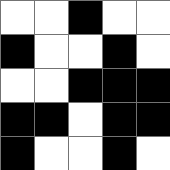[["white", "white", "black", "white", "white"], ["black", "white", "white", "black", "white"], ["white", "white", "black", "black", "black"], ["black", "black", "white", "black", "black"], ["black", "white", "white", "black", "white"]]